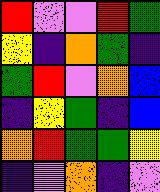[["red", "violet", "violet", "red", "green"], ["yellow", "indigo", "orange", "green", "indigo"], ["green", "red", "violet", "orange", "blue"], ["indigo", "yellow", "green", "indigo", "blue"], ["orange", "red", "green", "green", "yellow"], ["indigo", "violet", "orange", "indigo", "violet"]]